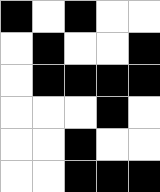[["black", "white", "black", "white", "white"], ["white", "black", "white", "white", "black"], ["white", "black", "black", "black", "black"], ["white", "white", "white", "black", "white"], ["white", "white", "black", "white", "white"], ["white", "white", "black", "black", "black"]]